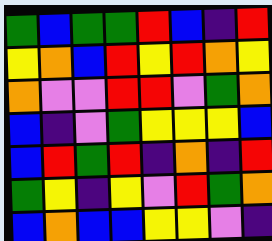[["green", "blue", "green", "green", "red", "blue", "indigo", "red"], ["yellow", "orange", "blue", "red", "yellow", "red", "orange", "yellow"], ["orange", "violet", "violet", "red", "red", "violet", "green", "orange"], ["blue", "indigo", "violet", "green", "yellow", "yellow", "yellow", "blue"], ["blue", "red", "green", "red", "indigo", "orange", "indigo", "red"], ["green", "yellow", "indigo", "yellow", "violet", "red", "green", "orange"], ["blue", "orange", "blue", "blue", "yellow", "yellow", "violet", "indigo"]]